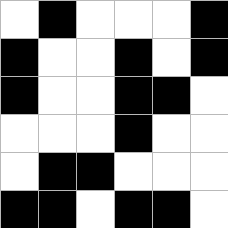[["white", "black", "white", "white", "white", "black"], ["black", "white", "white", "black", "white", "black"], ["black", "white", "white", "black", "black", "white"], ["white", "white", "white", "black", "white", "white"], ["white", "black", "black", "white", "white", "white"], ["black", "black", "white", "black", "black", "white"]]